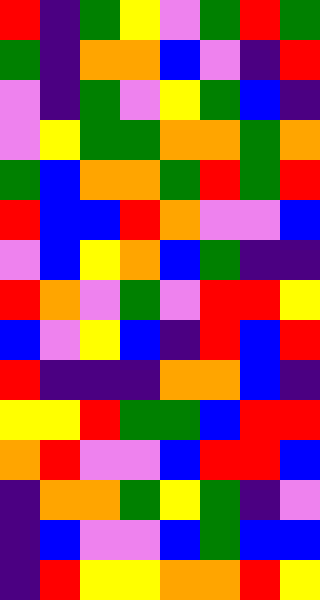[["red", "indigo", "green", "yellow", "violet", "green", "red", "green"], ["green", "indigo", "orange", "orange", "blue", "violet", "indigo", "red"], ["violet", "indigo", "green", "violet", "yellow", "green", "blue", "indigo"], ["violet", "yellow", "green", "green", "orange", "orange", "green", "orange"], ["green", "blue", "orange", "orange", "green", "red", "green", "red"], ["red", "blue", "blue", "red", "orange", "violet", "violet", "blue"], ["violet", "blue", "yellow", "orange", "blue", "green", "indigo", "indigo"], ["red", "orange", "violet", "green", "violet", "red", "red", "yellow"], ["blue", "violet", "yellow", "blue", "indigo", "red", "blue", "red"], ["red", "indigo", "indigo", "indigo", "orange", "orange", "blue", "indigo"], ["yellow", "yellow", "red", "green", "green", "blue", "red", "red"], ["orange", "red", "violet", "violet", "blue", "red", "red", "blue"], ["indigo", "orange", "orange", "green", "yellow", "green", "indigo", "violet"], ["indigo", "blue", "violet", "violet", "blue", "green", "blue", "blue"], ["indigo", "red", "yellow", "yellow", "orange", "orange", "red", "yellow"]]